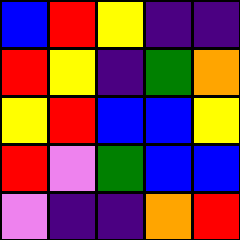[["blue", "red", "yellow", "indigo", "indigo"], ["red", "yellow", "indigo", "green", "orange"], ["yellow", "red", "blue", "blue", "yellow"], ["red", "violet", "green", "blue", "blue"], ["violet", "indigo", "indigo", "orange", "red"]]